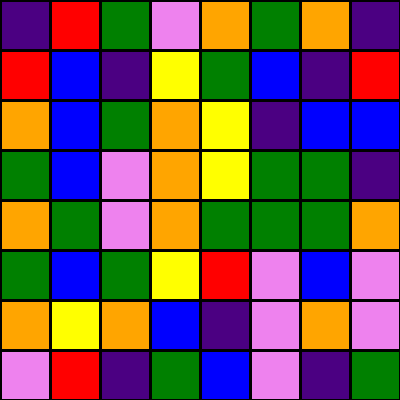[["indigo", "red", "green", "violet", "orange", "green", "orange", "indigo"], ["red", "blue", "indigo", "yellow", "green", "blue", "indigo", "red"], ["orange", "blue", "green", "orange", "yellow", "indigo", "blue", "blue"], ["green", "blue", "violet", "orange", "yellow", "green", "green", "indigo"], ["orange", "green", "violet", "orange", "green", "green", "green", "orange"], ["green", "blue", "green", "yellow", "red", "violet", "blue", "violet"], ["orange", "yellow", "orange", "blue", "indigo", "violet", "orange", "violet"], ["violet", "red", "indigo", "green", "blue", "violet", "indigo", "green"]]